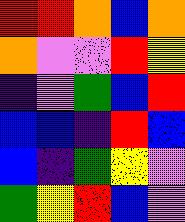[["red", "red", "orange", "blue", "orange"], ["orange", "violet", "violet", "red", "yellow"], ["indigo", "violet", "green", "blue", "red"], ["blue", "blue", "indigo", "red", "blue"], ["blue", "indigo", "green", "yellow", "violet"], ["green", "yellow", "red", "blue", "violet"]]